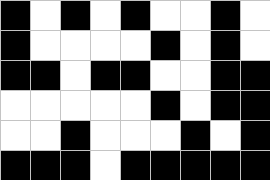[["black", "white", "black", "white", "black", "white", "white", "black", "white"], ["black", "white", "white", "white", "white", "black", "white", "black", "white"], ["black", "black", "white", "black", "black", "white", "white", "black", "black"], ["white", "white", "white", "white", "white", "black", "white", "black", "black"], ["white", "white", "black", "white", "white", "white", "black", "white", "black"], ["black", "black", "black", "white", "black", "black", "black", "black", "black"]]